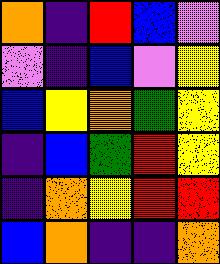[["orange", "indigo", "red", "blue", "violet"], ["violet", "indigo", "blue", "violet", "yellow"], ["blue", "yellow", "orange", "green", "yellow"], ["indigo", "blue", "green", "red", "yellow"], ["indigo", "orange", "yellow", "red", "red"], ["blue", "orange", "indigo", "indigo", "orange"]]